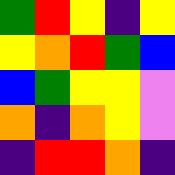[["green", "red", "yellow", "indigo", "yellow"], ["yellow", "orange", "red", "green", "blue"], ["blue", "green", "yellow", "yellow", "violet"], ["orange", "indigo", "orange", "yellow", "violet"], ["indigo", "red", "red", "orange", "indigo"]]